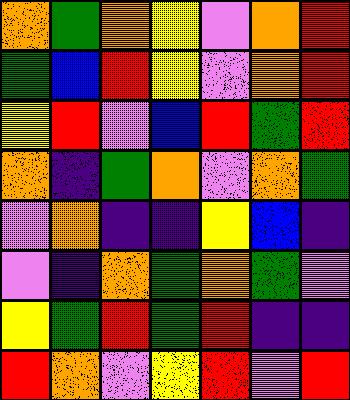[["orange", "green", "orange", "yellow", "violet", "orange", "red"], ["green", "blue", "red", "yellow", "violet", "orange", "red"], ["yellow", "red", "violet", "blue", "red", "green", "red"], ["orange", "indigo", "green", "orange", "violet", "orange", "green"], ["violet", "orange", "indigo", "indigo", "yellow", "blue", "indigo"], ["violet", "indigo", "orange", "green", "orange", "green", "violet"], ["yellow", "green", "red", "green", "red", "indigo", "indigo"], ["red", "orange", "violet", "yellow", "red", "violet", "red"]]